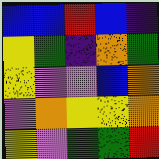[["blue", "blue", "red", "blue", "indigo"], ["yellow", "green", "indigo", "orange", "green"], ["yellow", "violet", "violet", "blue", "orange"], ["violet", "orange", "yellow", "yellow", "orange"], ["yellow", "violet", "green", "green", "red"]]